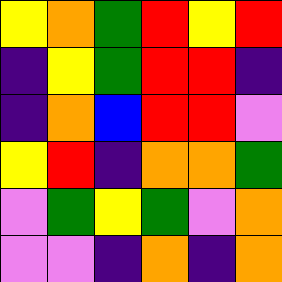[["yellow", "orange", "green", "red", "yellow", "red"], ["indigo", "yellow", "green", "red", "red", "indigo"], ["indigo", "orange", "blue", "red", "red", "violet"], ["yellow", "red", "indigo", "orange", "orange", "green"], ["violet", "green", "yellow", "green", "violet", "orange"], ["violet", "violet", "indigo", "orange", "indigo", "orange"]]